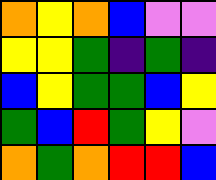[["orange", "yellow", "orange", "blue", "violet", "violet"], ["yellow", "yellow", "green", "indigo", "green", "indigo"], ["blue", "yellow", "green", "green", "blue", "yellow"], ["green", "blue", "red", "green", "yellow", "violet"], ["orange", "green", "orange", "red", "red", "blue"]]